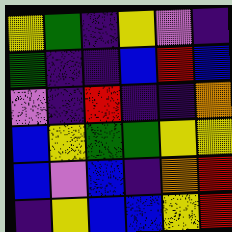[["yellow", "green", "indigo", "yellow", "violet", "indigo"], ["green", "indigo", "indigo", "blue", "red", "blue"], ["violet", "indigo", "red", "indigo", "indigo", "orange"], ["blue", "yellow", "green", "green", "yellow", "yellow"], ["blue", "violet", "blue", "indigo", "orange", "red"], ["indigo", "yellow", "blue", "blue", "yellow", "red"]]